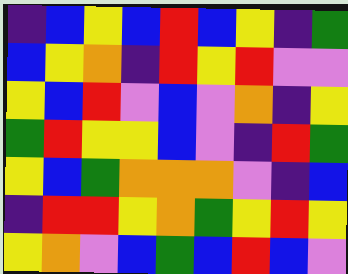[["indigo", "blue", "yellow", "blue", "red", "blue", "yellow", "indigo", "green"], ["blue", "yellow", "orange", "indigo", "red", "yellow", "red", "violet", "violet"], ["yellow", "blue", "red", "violet", "blue", "violet", "orange", "indigo", "yellow"], ["green", "red", "yellow", "yellow", "blue", "violet", "indigo", "red", "green"], ["yellow", "blue", "green", "orange", "orange", "orange", "violet", "indigo", "blue"], ["indigo", "red", "red", "yellow", "orange", "green", "yellow", "red", "yellow"], ["yellow", "orange", "violet", "blue", "green", "blue", "red", "blue", "violet"]]